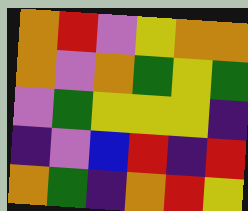[["orange", "red", "violet", "yellow", "orange", "orange"], ["orange", "violet", "orange", "green", "yellow", "green"], ["violet", "green", "yellow", "yellow", "yellow", "indigo"], ["indigo", "violet", "blue", "red", "indigo", "red"], ["orange", "green", "indigo", "orange", "red", "yellow"]]